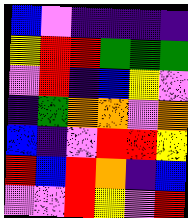[["blue", "violet", "indigo", "indigo", "indigo", "indigo"], ["yellow", "red", "red", "green", "green", "green"], ["violet", "red", "indigo", "blue", "yellow", "violet"], ["indigo", "green", "orange", "orange", "violet", "orange"], ["blue", "indigo", "violet", "red", "red", "yellow"], ["red", "blue", "red", "orange", "indigo", "blue"], ["violet", "violet", "red", "yellow", "violet", "red"]]